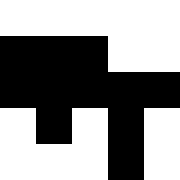[["white", "white", "white", "white", "white"], ["black", "black", "black", "white", "white"], ["black", "black", "black", "black", "black"], ["white", "black", "white", "black", "white"], ["white", "white", "white", "black", "white"]]